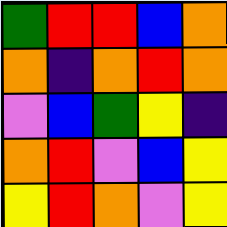[["green", "red", "red", "blue", "orange"], ["orange", "indigo", "orange", "red", "orange"], ["violet", "blue", "green", "yellow", "indigo"], ["orange", "red", "violet", "blue", "yellow"], ["yellow", "red", "orange", "violet", "yellow"]]